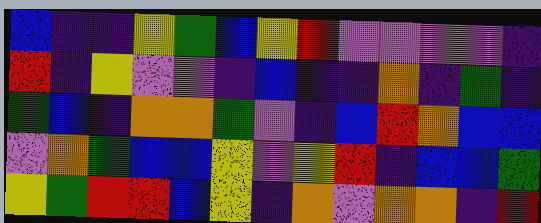[["blue", "indigo", "indigo", "yellow", "green", "blue", "yellow", "red", "violet", "violet", "violet", "violet", "indigo"], ["red", "indigo", "yellow", "violet", "violet", "indigo", "blue", "indigo", "indigo", "orange", "indigo", "green", "indigo"], ["green", "blue", "indigo", "orange", "orange", "green", "violet", "indigo", "blue", "red", "orange", "blue", "blue"], ["violet", "orange", "green", "blue", "blue", "yellow", "violet", "yellow", "red", "indigo", "blue", "blue", "green"], ["yellow", "green", "red", "red", "blue", "yellow", "indigo", "orange", "violet", "orange", "orange", "indigo", "red"]]